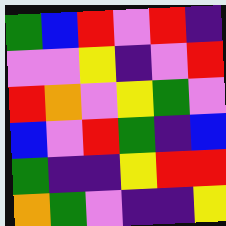[["green", "blue", "red", "violet", "red", "indigo"], ["violet", "violet", "yellow", "indigo", "violet", "red"], ["red", "orange", "violet", "yellow", "green", "violet"], ["blue", "violet", "red", "green", "indigo", "blue"], ["green", "indigo", "indigo", "yellow", "red", "red"], ["orange", "green", "violet", "indigo", "indigo", "yellow"]]